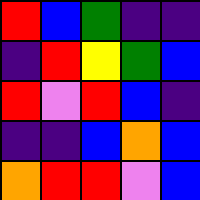[["red", "blue", "green", "indigo", "indigo"], ["indigo", "red", "yellow", "green", "blue"], ["red", "violet", "red", "blue", "indigo"], ["indigo", "indigo", "blue", "orange", "blue"], ["orange", "red", "red", "violet", "blue"]]